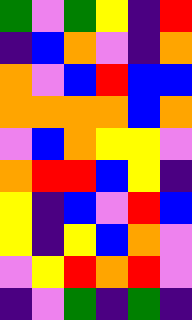[["green", "violet", "green", "yellow", "indigo", "red"], ["indigo", "blue", "orange", "violet", "indigo", "orange"], ["orange", "violet", "blue", "red", "blue", "blue"], ["orange", "orange", "orange", "orange", "blue", "orange"], ["violet", "blue", "orange", "yellow", "yellow", "violet"], ["orange", "red", "red", "blue", "yellow", "indigo"], ["yellow", "indigo", "blue", "violet", "red", "blue"], ["yellow", "indigo", "yellow", "blue", "orange", "violet"], ["violet", "yellow", "red", "orange", "red", "violet"], ["indigo", "violet", "green", "indigo", "green", "indigo"]]